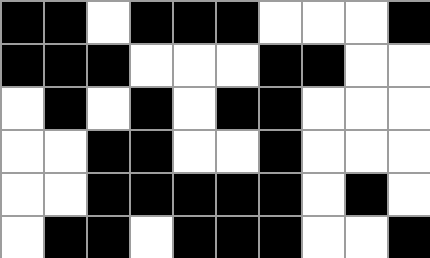[["black", "black", "white", "black", "black", "black", "white", "white", "white", "black"], ["black", "black", "black", "white", "white", "white", "black", "black", "white", "white"], ["white", "black", "white", "black", "white", "black", "black", "white", "white", "white"], ["white", "white", "black", "black", "white", "white", "black", "white", "white", "white"], ["white", "white", "black", "black", "black", "black", "black", "white", "black", "white"], ["white", "black", "black", "white", "black", "black", "black", "white", "white", "black"]]